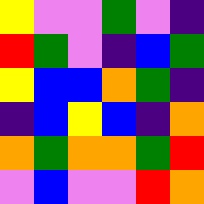[["yellow", "violet", "violet", "green", "violet", "indigo"], ["red", "green", "violet", "indigo", "blue", "green"], ["yellow", "blue", "blue", "orange", "green", "indigo"], ["indigo", "blue", "yellow", "blue", "indigo", "orange"], ["orange", "green", "orange", "orange", "green", "red"], ["violet", "blue", "violet", "violet", "red", "orange"]]